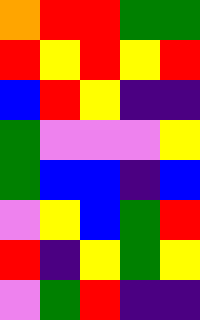[["orange", "red", "red", "green", "green"], ["red", "yellow", "red", "yellow", "red"], ["blue", "red", "yellow", "indigo", "indigo"], ["green", "violet", "violet", "violet", "yellow"], ["green", "blue", "blue", "indigo", "blue"], ["violet", "yellow", "blue", "green", "red"], ["red", "indigo", "yellow", "green", "yellow"], ["violet", "green", "red", "indigo", "indigo"]]